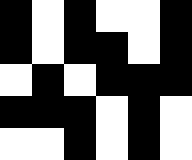[["black", "white", "black", "white", "white", "black"], ["black", "white", "black", "black", "white", "black"], ["white", "black", "white", "black", "black", "black"], ["black", "black", "black", "white", "black", "white"], ["white", "white", "black", "white", "black", "white"]]